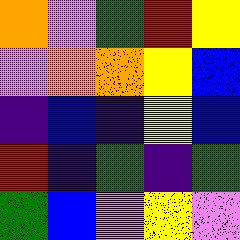[["orange", "violet", "green", "red", "yellow"], ["violet", "orange", "orange", "yellow", "blue"], ["indigo", "blue", "indigo", "yellow", "blue"], ["red", "indigo", "green", "indigo", "green"], ["green", "blue", "violet", "yellow", "violet"]]